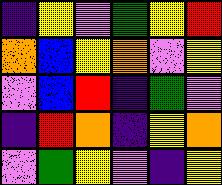[["indigo", "yellow", "violet", "green", "yellow", "red"], ["orange", "blue", "yellow", "orange", "violet", "yellow"], ["violet", "blue", "red", "indigo", "green", "violet"], ["indigo", "red", "orange", "indigo", "yellow", "orange"], ["violet", "green", "yellow", "violet", "indigo", "yellow"]]